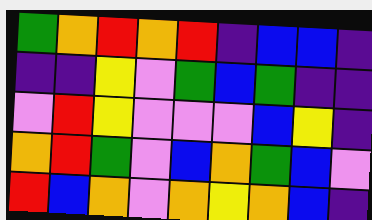[["green", "orange", "red", "orange", "red", "indigo", "blue", "blue", "indigo"], ["indigo", "indigo", "yellow", "violet", "green", "blue", "green", "indigo", "indigo"], ["violet", "red", "yellow", "violet", "violet", "violet", "blue", "yellow", "indigo"], ["orange", "red", "green", "violet", "blue", "orange", "green", "blue", "violet"], ["red", "blue", "orange", "violet", "orange", "yellow", "orange", "blue", "indigo"]]